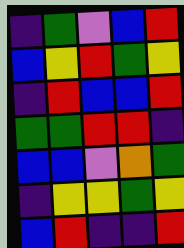[["indigo", "green", "violet", "blue", "red"], ["blue", "yellow", "red", "green", "yellow"], ["indigo", "red", "blue", "blue", "red"], ["green", "green", "red", "red", "indigo"], ["blue", "blue", "violet", "orange", "green"], ["indigo", "yellow", "yellow", "green", "yellow"], ["blue", "red", "indigo", "indigo", "red"]]